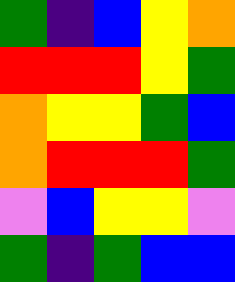[["green", "indigo", "blue", "yellow", "orange"], ["red", "red", "red", "yellow", "green"], ["orange", "yellow", "yellow", "green", "blue"], ["orange", "red", "red", "red", "green"], ["violet", "blue", "yellow", "yellow", "violet"], ["green", "indigo", "green", "blue", "blue"]]